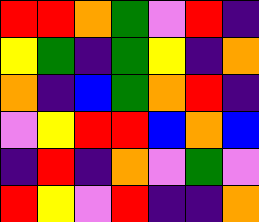[["red", "red", "orange", "green", "violet", "red", "indigo"], ["yellow", "green", "indigo", "green", "yellow", "indigo", "orange"], ["orange", "indigo", "blue", "green", "orange", "red", "indigo"], ["violet", "yellow", "red", "red", "blue", "orange", "blue"], ["indigo", "red", "indigo", "orange", "violet", "green", "violet"], ["red", "yellow", "violet", "red", "indigo", "indigo", "orange"]]